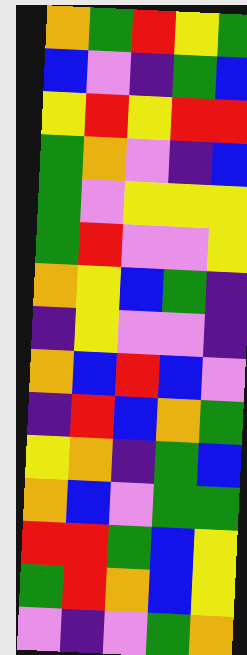[["orange", "green", "red", "yellow", "green"], ["blue", "violet", "indigo", "green", "blue"], ["yellow", "red", "yellow", "red", "red"], ["green", "orange", "violet", "indigo", "blue"], ["green", "violet", "yellow", "yellow", "yellow"], ["green", "red", "violet", "violet", "yellow"], ["orange", "yellow", "blue", "green", "indigo"], ["indigo", "yellow", "violet", "violet", "indigo"], ["orange", "blue", "red", "blue", "violet"], ["indigo", "red", "blue", "orange", "green"], ["yellow", "orange", "indigo", "green", "blue"], ["orange", "blue", "violet", "green", "green"], ["red", "red", "green", "blue", "yellow"], ["green", "red", "orange", "blue", "yellow"], ["violet", "indigo", "violet", "green", "orange"]]